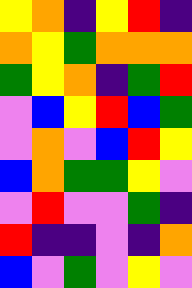[["yellow", "orange", "indigo", "yellow", "red", "indigo"], ["orange", "yellow", "green", "orange", "orange", "orange"], ["green", "yellow", "orange", "indigo", "green", "red"], ["violet", "blue", "yellow", "red", "blue", "green"], ["violet", "orange", "violet", "blue", "red", "yellow"], ["blue", "orange", "green", "green", "yellow", "violet"], ["violet", "red", "violet", "violet", "green", "indigo"], ["red", "indigo", "indigo", "violet", "indigo", "orange"], ["blue", "violet", "green", "violet", "yellow", "violet"]]